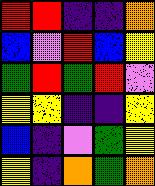[["red", "red", "indigo", "indigo", "orange"], ["blue", "violet", "red", "blue", "yellow"], ["green", "red", "green", "red", "violet"], ["yellow", "yellow", "indigo", "indigo", "yellow"], ["blue", "indigo", "violet", "green", "yellow"], ["yellow", "indigo", "orange", "green", "orange"]]